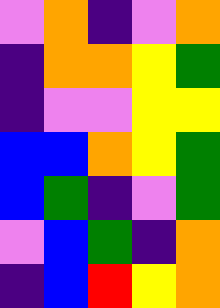[["violet", "orange", "indigo", "violet", "orange"], ["indigo", "orange", "orange", "yellow", "green"], ["indigo", "violet", "violet", "yellow", "yellow"], ["blue", "blue", "orange", "yellow", "green"], ["blue", "green", "indigo", "violet", "green"], ["violet", "blue", "green", "indigo", "orange"], ["indigo", "blue", "red", "yellow", "orange"]]